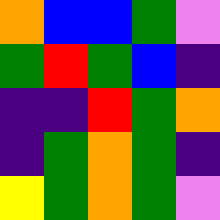[["orange", "blue", "blue", "green", "violet"], ["green", "red", "green", "blue", "indigo"], ["indigo", "indigo", "red", "green", "orange"], ["indigo", "green", "orange", "green", "indigo"], ["yellow", "green", "orange", "green", "violet"]]